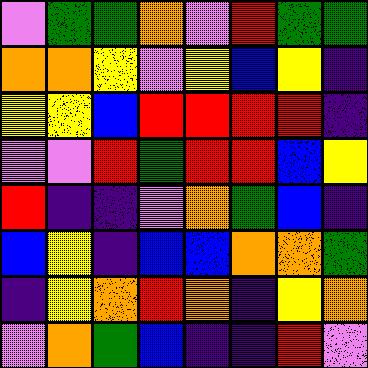[["violet", "green", "green", "orange", "violet", "red", "green", "green"], ["orange", "orange", "yellow", "violet", "yellow", "blue", "yellow", "indigo"], ["yellow", "yellow", "blue", "red", "red", "red", "red", "indigo"], ["violet", "violet", "red", "green", "red", "red", "blue", "yellow"], ["red", "indigo", "indigo", "violet", "orange", "green", "blue", "indigo"], ["blue", "yellow", "indigo", "blue", "blue", "orange", "orange", "green"], ["indigo", "yellow", "orange", "red", "orange", "indigo", "yellow", "orange"], ["violet", "orange", "green", "blue", "indigo", "indigo", "red", "violet"]]